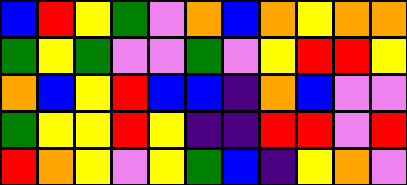[["blue", "red", "yellow", "green", "violet", "orange", "blue", "orange", "yellow", "orange", "orange"], ["green", "yellow", "green", "violet", "violet", "green", "violet", "yellow", "red", "red", "yellow"], ["orange", "blue", "yellow", "red", "blue", "blue", "indigo", "orange", "blue", "violet", "violet"], ["green", "yellow", "yellow", "red", "yellow", "indigo", "indigo", "red", "red", "violet", "red"], ["red", "orange", "yellow", "violet", "yellow", "green", "blue", "indigo", "yellow", "orange", "violet"]]